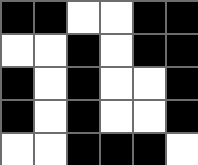[["black", "black", "white", "white", "black", "black"], ["white", "white", "black", "white", "black", "black"], ["black", "white", "black", "white", "white", "black"], ["black", "white", "black", "white", "white", "black"], ["white", "white", "black", "black", "black", "white"]]